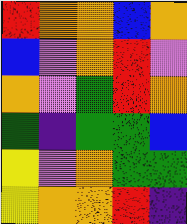[["red", "orange", "orange", "blue", "orange"], ["blue", "violet", "orange", "red", "violet"], ["orange", "violet", "green", "red", "orange"], ["green", "indigo", "green", "green", "blue"], ["yellow", "violet", "orange", "green", "green"], ["yellow", "orange", "orange", "red", "indigo"]]